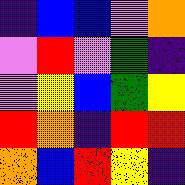[["indigo", "blue", "blue", "violet", "orange"], ["violet", "red", "violet", "green", "indigo"], ["violet", "yellow", "blue", "green", "yellow"], ["red", "orange", "indigo", "red", "red"], ["orange", "blue", "red", "yellow", "indigo"]]